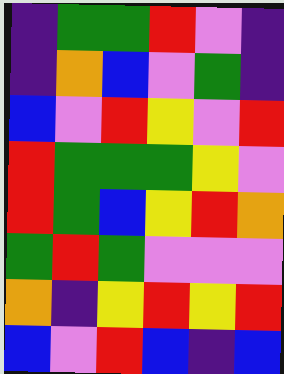[["indigo", "green", "green", "red", "violet", "indigo"], ["indigo", "orange", "blue", "violet", "green", "indigo"], ["blue", "violet", "red", "yellow", "violet", "red"], ["red", "green", "green", "green", "yellow", "violet"], ["red", "green", "blue", "yellow", "red", "orange"], ["green", "red", "green", "violet", "violet", "violet"], ["orange", "indigo", "yellow", "red", "yellow", "red"], ["blue", "violet", "red", "blue", "indigo", "blue"]]